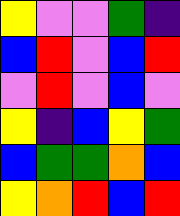[["yellow", "violet", "violet", "green", "indigo"], ["blue", "red", "violet", "blue", "red"], ["violet", "red", "violet", "blue", "violet"], ["yellow", "indigo", "blue", "yellow", "green"], ["blue", "green", "green", "orange", "blue"], ["yellow", "orange", "red", "blue", "red"]]